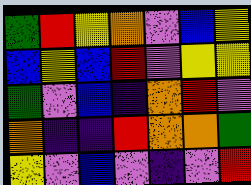[["green", "red", "yellow", "orange", "violet", "blue", "yellow"], ["blue", "yellow", "blue", "red", "violet", "yellow", "yellow"], ["green", "violet", "blue", "indigo", "orange", "red", "violet"], ["orange", "indigo", "indigo", "red", "orange", "orange", "green"], ["yellow", "violet", "blue", "violet", "indigo", "violet", "red"]]